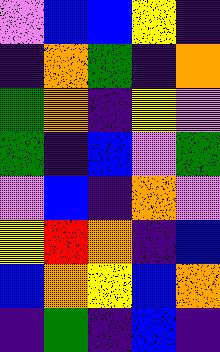[["violet", "blue", "blue", "yellow", "indigo"], ["indigo", "orange", "green", "indigo", "orange"], ["green", "orange", "indigo", "yellow", "violet"], ["green", "indigo", "blue", "violet", "green"], ["violet", "blue", "indigo", "orange", "violet"], ["yellow", "red", "orange", "indigo", "blue"], ["blue", "orange", "yellow", "blue", "orange"], ["indigo", "green", "indigo", "blue", "indigo"]]